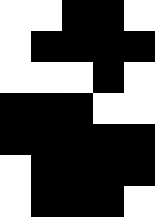[["white", "white", "black", "black", "white"], ["white", "black", "black", "black", "black"], ["white", "white", "white", "black", "white"], ["black", "black", "black", "white", "white"], ["black", "black", "black", "black", "black"], ["white", "black", "black", "black", "black"], ["white", "black", "black", "black", "white"]]